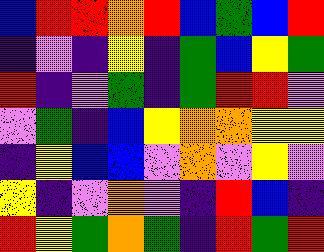[["blue", "red", "red", "orange", "red", "blue", "green", "blue", "red"], ["indigo", "violet", "indigo", "yellow", "indigo", "green", "blue", "yellow", "green"], ["red", "indigo", "violet", "green", "indigo", "green", "red", "red", "violet"], ["violet", "green", "indigo", "blue", "yellow", "orange", "orange", "yellow", "yellow"], ["indigo", "yellow", "blue", "blue", "violet", "orange", "violet", "yellow", "violet"], ["yellow", "indigo", "violet", "orange", "violet", "indigo", "red", "blue", "indigo"], ["red", "yellow", "green", "orange", "green", "indigo", "red", "green", "red"]]